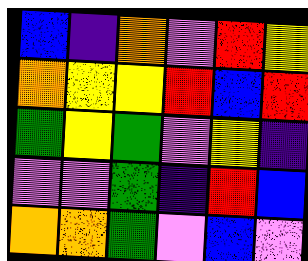[["blue", "indigo", "orange", "violet", "red", "yellow"], ["orange", "yellow", "yellow", "red", "blue", "red"], ["green", "yellow", "green", "violet", "yellow", "indigo"], ["violet", "violet", "green", "indigo", "red", "blue"], ["orange", "orange", "green", "violet", "blue", "violet"]]